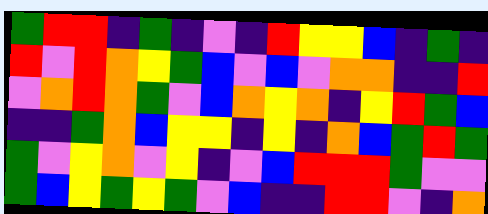[["green", "red", "red", "indigo", "green", "indigo", "violet", "indigo", "red", "yellow", "yellow", "blue", "indigo", "green", "indigo"], ["red", "violet", "red", "orange", "yellow", "green", "blue", "violet", "blue", "violet", "orange", "orange", "indigo", "indigo", "red"], ["violet", "orange", "red", "orange", "green", "violet", "blue", "orange", "yellow", "orange", "indigo", "yellow", "red", "green", "blue"], ["indigo", "indigo", "green", "orange", "blue", "yellow", "yellow", "indigo", "yellow", "indigo", "orange", "blue", "green", "red", "green"], ["green", "violet", "yellow", "orange", "violet", "yellow", "indigo", "violet", "blue", "red", "red", "red", "green", "violet", "violet"], ["green", "blue", "yellow", "green", "yellow", "green", "violet", "blue", "indigo", "indigo", "red", "red", "violet", "indigo", "orange"]]